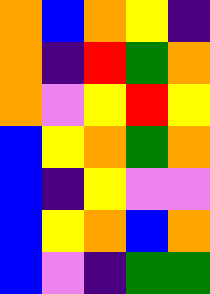[["orange", "blue", "orange", "yellow", "indigo"], ["orange", "indigo", "red", "green", "orange"], ["orange", "violet", "yellow", "red", "yellow"], ["blue", "yellow", "orange", "green", "orange"], ["blue", "indigo", "yellow", "violet", "violet"], ["blue", "yellow", "orange", "blue", "orange"], ["blue", "violet", "indigo", "green", "green"]]